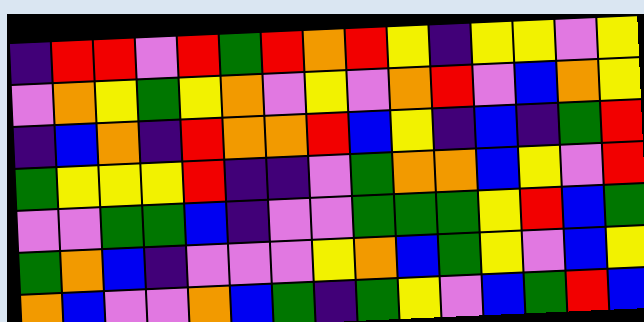[["indigo", "red", "red", "violet", "red", "green", "red", "orange", "red", "yellow", "indigo", "yellow", "yellow", "violet", "yellow"], ["violet", "orange", "yellow", "green", "yellow", "orange", "violet", "yellow", "violet", "orange", "red", "violet", "blue", "orange", "yellow"], ["indigo", "blue", "orange", "indigo", "red", "orange", "orange", "red", "blue", "yellow", "indigo", "blue", "indigo", "green", "red"], ["green", "yellow", "yellow", "yellow", "red", "indigo", "indigo", "violet", "green", "orange", "orange", "blue", "yellow", "violet", "red"], ["violet", "violet", "green", "green", "blue", "indigo", "violet", "violet", "green", "green", "green", "yellow", "red", "blue", "green"], ["green", "orange", "blue", "indigo", "violet", "violet", "violet", "yellow", "orange", "blue", "green", "yellow", "violet", "blue", "yellow"], ["orange", "blue", "violet", "violet", "orange", "blue", "green", "indigo", "green", "yellow", "violet", "blue", "green", "red", "blue"]]